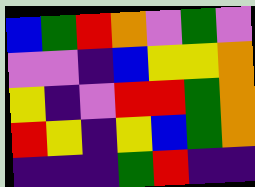[["blue", "green", "red", "orange", "violet", "green", "violet"], ["violet", "violet", "indigo", "blue", "yellow", "yellow", "orange"], ["yellow", "indigo", "violet", "red", "red", "green", "orange"], ["red", "yellow", "indigo", "yellow", "blue", "green", "orange"], ["indigo", "indigo", "indigo", "green", "red", "indigo", "indigo"]]